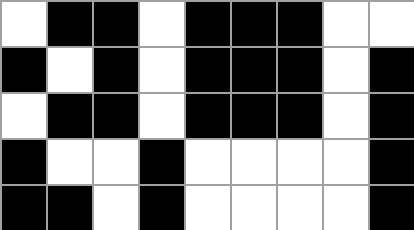[["white", "black", "black", "white", "black", "black", "black", "white", "white"], ["black", "white", "black", "white", "black", "black", "black", "white", "black"], ["white", "black", "black", "white", "black", "black", "black", "white", "black"], ["black", "white", "white", "black", "white", "white", "white", "white", "black"], ["black", "black", "white", "black", "white", "white", "white", "white", "black"]]